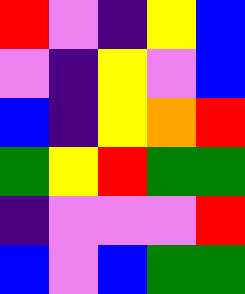[["red", "violet", "indigo", "yellow", "blue"], ["violet", "indigo", "yellow", "violet", "blue"], ["blue", "indigo", "yellow", "orange", "red"], ["green", "yellow", "red", "green", "green"], ["indigo", "violet", "violet", "violet", "red"], ["blue", "violet", "blue", "green", "green"]]